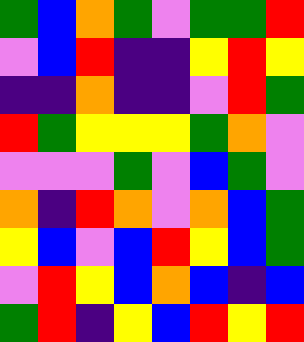[["green", "blue", "orange", "green", "violet", "green", "green", "red"], ["violet", "blue", "red", "indigo", "indigo", "yellow", "red", "yellow"], ["indigo", "indigo", "orange", "indigo", "indigo", "violet", "red", "green"], ["red", "green", "yellow", "yellow", "yellow", "green", "orange", "violet"], ["violet", "violet", "violet", "green", "violet", "blue", "green", "violet"], ["orange", "indigo", "red", "orange", "violet", "orange", "blue", "green"], ["yellow", "blue", "violet", "blue", "red", "yellow", "blue", "green"], ["violet", "red", "yellow", "blue", "orange", "blue", "indigo", "blue"], ["green", "red", "indigo", "yellow", "blue", "red", "yellow", "red"]]